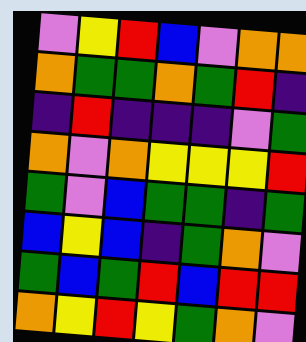[["violet", "yellow", "red", "blue", "violet", "orange", "orange"], ["orange", "green", "green", "orange", "green", "red", "indigo"], ["indigo", "red", "indigo", "indigo", "indigo", "violet", "green"], ["orange", "violet", "orange", "yellow", "yellow", "yellow", "red"], ["green", "violet", "blue", "green", "green", "indigo", "green"], ["blue", "yellow", "blue", "indigo", "green", "orange", "violet"], ["green", "blue", "green", "red", "blue", "red", "red"], ["orange", "yellow", "red", "yellow", "green", "orange", "violet"]]